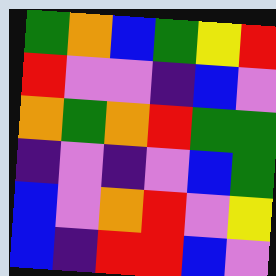[["green", "orange", "blue", "green", "yellow", "red"], ["red", "violet", "violet", "indigo", "blue", "violet"], ["orange", "green", "orange", "red", "green", "green"], ["indigo", "violet", "indigo", "violet", "blue", "green"], ["blue", "violet", "orange", "red", "violet", "yellow"], ["blue", "indigo", "red", "red", "blue", "violet"]]